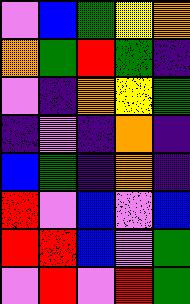[["violet", "blue", "green", "yellow", "orange"], ["orange", "green", "red", "green", "indigo"], ["violet", "indigo", "orange", "yellow", "green"], ["indigo", "violet", "indigo", "orange", "indigo"], ["blue", "green", "indigo", "orange", "indigo"], ["red", "violet", "blue", "violet", "blue"], ["red", "red", "blue", "violet", "green"], ["violet", "red", "violet", "red", "green"]]